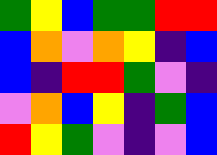[["green", "yellow", "blue", "green", "green", "red", "red"], ["blue", "orange", "violet", "orange", "yellow", "indigo", "blue"], ["blue", "indigo", "red", "red", "green", "violet", "indigo"], ["violet", "orange", "blue", "yellow", "indigo", "green", "blue"], ["red", "yellow", "green", "violet", "indigo", "violet", "blue"]]